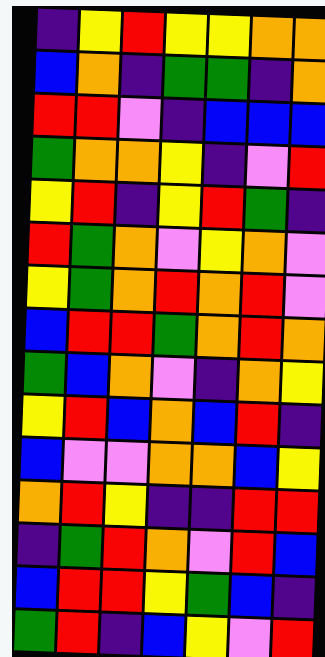[["indigo", "yellow", "red", "yellow", "yellow", "orange", "orange"], ["blue", "orange", "indigo", "green", "green", "indigo", "orange"], ["red", "red", "violet", "indigo", "blue", "blue", "blue"], ["green", "orange", "orange", "yellow", "indigo", "violet", "red"], ["yellow", "red", "indigo", "yellow", "red", "green", "indigo"], ["red", "green", "orange", "violet", "yellow", "orange", "violet"], ["yellow", "green", "orange", "red", "orange", "red", "violet"], ["blue", "red", "red", "green", "orange", "red", "orange"], ["green", "blue", "orange", "violet", "indigo", "orange", "yellow"], ["yellow", "red", "blue", "orange", "blue", "red", "indigo"], ["blue", "violet", "violet", "orange", "orange", "blue", "yellow"], ["orange", "red", "yellow", "indigo", "indigo", "red", "red"], ["indigo", "green", "red", "orange", "violet", "red", "blue"], ["blue", "red", "red", "yellow", "green", "blue", "indigo"], ["green", "red", "indigo", "blue", "yellow", "violet", "red"]]